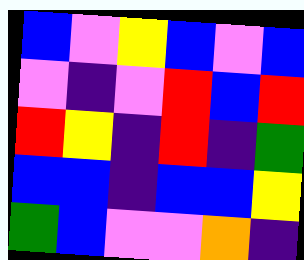[["blue", "violet", "yellow", "blue", "violet", "blue"], ["violet", "indigo", "violet", "red", "blue", "red"], ["red", "yellow", "indigo", "red", "indigo", "green"], ["blue", "blue", "indigo", "blue", "blue", "yellow"], ["green", "blue", "violet", "violet", "orange", "indigo"]]